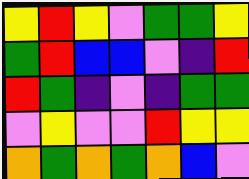[["yellow", "red", "yellow", "violet", "green", "green", "yellow"], ["green", "red", "blue", "blue", "violet", "indigo", "red"], ["red", "green", "indigo", "violet", "indigo", "green", "green"], ["violet", "yellow", "violet", "violet", "red", "yellow", "yellow"], ["orange", "green", "orange", "green", "orange", "blue", "violet"]]